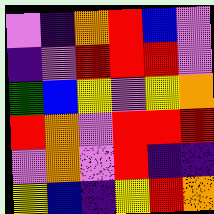[["violet", "indigo", "orange", "red", "blue", "violet"], ["indigo", "violet", "red", "red", "red", "violet"], ["green", "blue", "yellow", "violet", "yellow", "orange"], ["red", "orange", "violet", "red", "red", "red"], ["violet", "orange", "violet", "red", "indigo", "indigo"], ["yellow", "blue", "indigo", "yellow", "red", "orange"]]